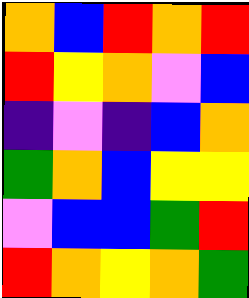[["orange", "blue", "red", "orange", "red"], ["red", "yellow", "orange", "violet", "blue"], ["indigo", "violet", "indigo", "blue", "orange"], ["green", "orange", "blue", "yellow", "yellow"], ["violet", "blue", "blue", "green", "red"], ["red", "orange", "yellow", "orange", "green"]]